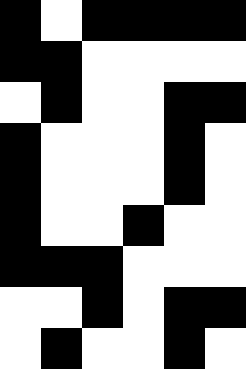[["black", "white", "black", "black", "black", "black"], ["black", "black", "white", "white", "white", "white"], ["white", "black", "white", "white", "black", "black"], ["black", "white", "white", "white", "black", "white"], ["black", "white", "white", "white", "black", "white"], ["black", "white", "white", "black", "white", "white"], ["black", "black", "black", "white", "white", "white"], ["white", "white", "black", "white", "black", "black"], ["white", "black", "white", "white", "black", "white"]]